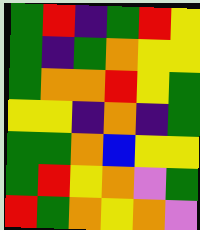[["green", "red", "indigo", "green", "red", "yellow"], ["green", "indigo", "green", "orange", "yellow", "yellow"], ["green", "orange", "orange", "red", "yellow", "green"], ["yellow", "yellow", "indigo", "orange", "indigo", "green"], ["green", "green", "orange", "blue", "yellow", "yellow"], ["green", "red", "yellow", "orange", "violet", "green"], ["red", "green", "orange", "yellow", "orange", "violet"]]